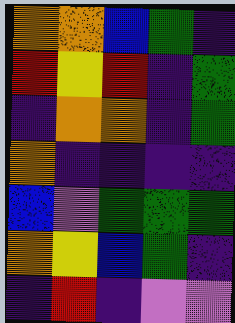[["orange", "orange", "blue", "green", "indigo"], ["red", "yellow", "red", "indigo", "green"], ["indigo", "orange", "orange", "indigo", "green"], ["orange", "indigo", "indigo", "indigo", "indigo"], ["blue", "violet", "green", "green", "green"], ["orange", "yellow", "blue", "green", "indigo"], ["indigo", "red", "indigo", "violet", "violet"]]